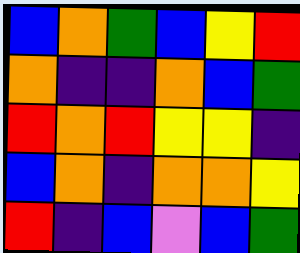[["blue", "orange", "green", "blue", "yellow", "red"], ["orange", "indigo", "indigo", "orange", "blue", "green"], ["red", "orange", "red", "yellow", "yellow", "indigo"], ["blue", "orange", "indigo", "orange", "orange", "yellow"], ["red", "indigo", "blue", "violet", "blue", "green"]]